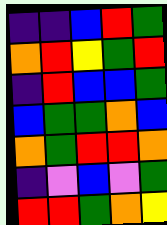[["indigo", "indigo", "blue", "red", "green"], ["orange", "red", "yellow", "green", "red"], ["indigo", "red", "blue", "blue", "green"], ["blue", "green", "green", "orange", "blue"], ["orange", "green", "red", "red", "orange"], ["indigo", "violet", "blue", "violet", "green"], ["red", "red", "green", "orange", "yellow"]]